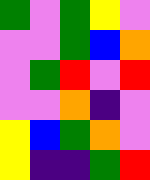[["green", "violet", "green", "yellow", "violet"], ["violet", "violet", "green", "blue", "orange"], ["violet", "green", "red", "violet", "red"], ["violet", "violet", "orange", "indigo", "violet"], ["yellow", "blue", "green", "orange", "violet"], ["yellow", "indigo", "indigo", "green", "red"]]